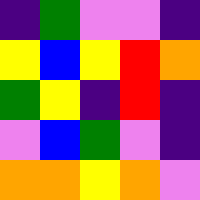[["indigo", "green", "violet", "violet", "indigo"], ["yellow", "blue", "yellow", "red", "orange"], ["green", "yellow", "indigo", "red", "indigo"], ["violet", "blue", "green", "violet", "indigo"], ["orange", "orange", "yellow", "orange", "violet"]]